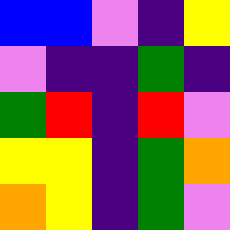[["blue", "blue", "violet", "indigo", "yellow"], ["violet", "indigo", "indigo", "green", "indigo"], ["green", "red", "indigo", "red", "violet"], ["yellow", "yellow", "indigo", "green", "orange"], ["orange", "yellow", "indigo", "green", "violet"]]